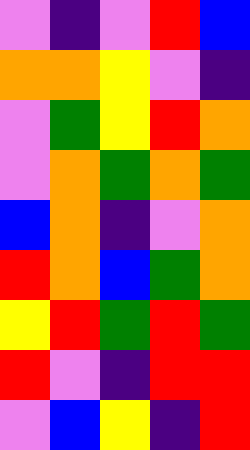[["violet", "indigo", "violet", "red", "blue"], ["orange", "orange", "yellow", "violet", "indigo"], ["violet", "green", "yellow", "red", "orange"], ["violet", "orange", "green", "orange", "green"], ["blue", "orange", "indigo", "violet", "orange"], ["red", "orange", "blue", "green", "orange"], ["yellow", "red", "green", "red", "green"], ["red", "violet", "indigo", "red", "red"], ["violet", "blue", "yellow", "indigo", "red"]]